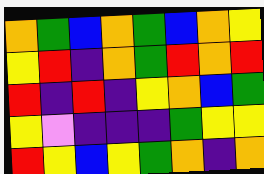[["orange", "green", "blue", "orange", "green", "blue", "orange", "yellow"], ["yellow", "red", "indigo", "orange", "green", "red", "orange", "red"], ["red", "indigo", "red", "indigo", "yellow", "orange", "blue", "green"], ["yellow", "violet", "indigo", "indigo", "indigo", "green", "yellow", "yellow"], ["red", "yellow", "blue", "yellow", "green", "orange", "indigo", "orange"]]